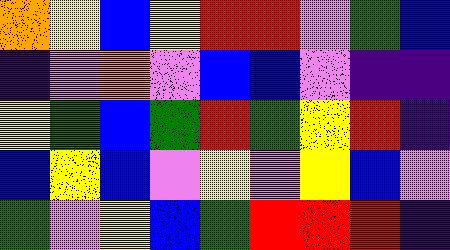[["orange", "yellow", "blue", "yellow", "red", "red", "violet", "green", "blue"], ["indigo", "violet", "orange", "violet", "blue", "blue", "violet", "indigo", "indigo"], ["yellow", "green", "blue", "green", "red", "green", "yellow", "red", "indigo"], ["blue", "yellow", "blue", "violet", "yellow", "violet", "yellow", "blue", "violet"], ["green", "violet", "yellow", "blue", "green", "red", "red", "red", "indigo"]]